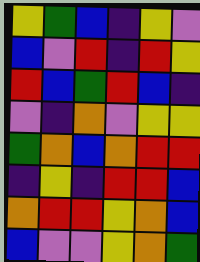[["yellow", "green", "blue", "indigo", "yellow", "violet"], ["blue", "violet", "red", "indigo", "red", "yellow"], ["red", "blue", "green", "red", "blue", "indigo"], ["violet", "indigo", "orange", "violet", "yellow", "yellow"], ["green", "orange", "blue", "orange", "red", "red"], ["indigo", "yellow", "indigo", "red", "red", "blue"], ["orange", "red", "red", "yellow", "orange", "blue"], ["blue", "violet", "violet", "yellow", "orange", "green"]]